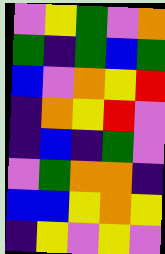[["violet", "yellow", "green", "violet", "orange"], ["green", "indigo", "green", "blue", "green"], ["blue", "violet", "orange", "yellow", "red"], ["indigo", "orange", "yellow", "red", "violet"], ["indigo", "blue", "indigo", "green", "violet"], ["violet", "green", "orange", "orange", "indigo"], ["blue", "blue", "yellow", "orange", "yellow"], ["indigo", "yellow", "violet", "yellow", "violet"]]